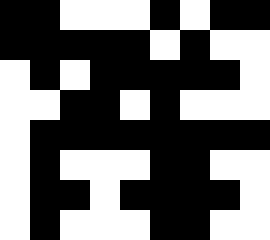[["black", "black", "white", "white", "white", "black", "white", "black", "black"], ["black", "black", "black", "black", "black", "white", "black", "white", "white"], ["white", "black", "white", "black", "black", "black", "black", "black", "white"], ["white", "white", "black", "black", "white", "black", "white", "white", "white"], ["white", "black", "black", "black", "black", "black", "black", "black", "black"], ["white", "black", "white", "white", "white", "black", "black", "white", "white"], ["white", "black", "black", "white", "black", "black", "black", "black", "white"], ["white", "black", "white", "white", "white", "black", "black", "white", "white"]]